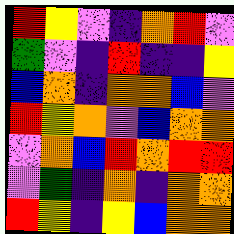[["red", "yellow", "violet", "indigo", "orange", "red", "violet"], ["green", "violet", "indigo", "red", "indigo", "indigo", "yellow"], ["blue", "orange", "indigo", "orange", "orange", "blue", "violet"], ["red", "yellow", "orange", "violet", "blue", "orange", "orange"], ["violet", "orange", "blue", "red", "orange", "red", "red"], ["violet", "green", "indigo", "orange", "indigo", "orange", "orange"], ["red", "yellow", "indigo", "yellow", "blue", "orange", "orange"]]